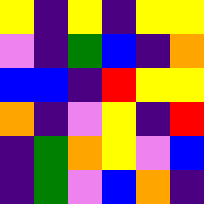[["yellow", "indigo", "yellow", "indigo", "yellow", "yellow"], ["violet", "indigo", "green", "blue", "indigo", "orange"], ["blue", "blue", "indigo", "red", "yellow", "yellow"], ["orange", "indigo", "violet", "yellow", "indigo", "red"], ["indigo", "green", "orange", "yellow", "violet", "blue"], ["indigo", "green", "violet", "blue", "orange", "indigo"]]